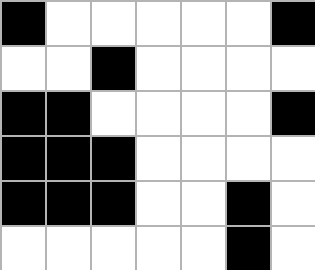[["black", "white", "white", "white", "white", "white", "black"], ["white", "white", "black", "white", "white", "white", "white"], ["black", "black", "white", "white", "white", "white", "black"], ["black", "black", "black", "white", "white", "white", "white"], ["black", "black", "black", "white", "white", "black", "white"], ["white", "white", "white", "white", "white", "black", "white"]]